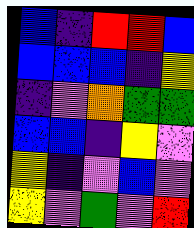[["blue", "indigo", "red", "red", "blue"], ["blue", "blue", "blue", "indigo", "yellow"], ["indigo", "violet", "orange", "green", "green"], ["blue", "blue", "indigo", "yellow", "violet"], ["yellow", "indigo", "violet", "blue", "violet"], ["yellow", "violet", "green", "violet", "red"]]